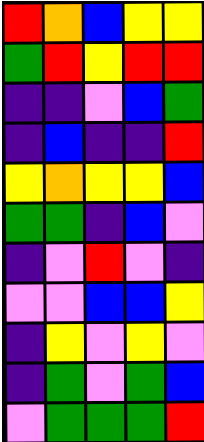[["red", "orange", "blue", "yellow", "yellow"], ["green", "red", "yellow", "red", "red"], ["indigo", "indigo", "violet", "blue", "green"], ["indigo", "blue", "indigo", "indigo", "red"], ["yellow", "orange", "yellow", "yellow", "blue"], ["green", "green", "indigo", "blue", "violet"], ["indigo", "violet", "red", "violet", "indigo"], ["violet", "violet", "blue", "blue", "yellow"], ["indigo", "yellow", "violet", "yellow", "violet"], ["indigo", "green", "violet", "green", "blue"], ["violet", "green", "green", "green", "red"]]